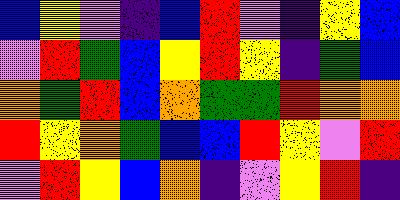[["blue", "yellow", "violet", "indigo", "blue", "red", "violet", "indigo", "yellow", "blue"], ["violet", "red", "green", "blue", "yellow", "red", "yellow", "indigo", "green", "blue"], ["orange", "green", "red", "blue", "orange", "green", "green", "red", "orange", "orange"], ["red", "yellow", "orange", "green", "blue", "blue", "red", "yellow", "violet", "red"], ["violet", "red", "yellow", "blue", "orange", "indigo", "violet", "yellow", "red", "indigo"]]